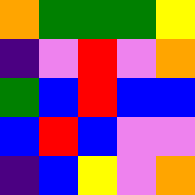[["orange", "green", "green", "green", "yellow"], ["indigo", "violet", "red", "violet", "orange"], ["green", "blue", "red", "blue", "blue"], ["blue", "red", "blue", "violet", "violet"], ["indigo", "blue", "yellow", "violet", "orange"]]